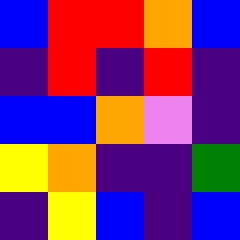[["blue", "red", "red", "orange", "blue"], ["indigo", "red", "indigo", "red", "indigo"], ["blue", "blue", "orange", "violet", "indigo"], ["yellow", "orange", "indigo", "indigo", "green"], ["indigo", "yellow", "blue", "indigo", "blue"]]